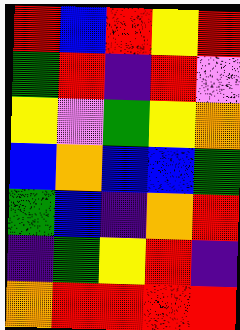[["red", "blue", "red", "yellow", "red"], ["green", "red", "indigo", "red", "violet"], ["yellow", "violet", "green", "yellow", "orange"], ["blue", "orange", "blue", "blue", "green"], ["green", "blue", "indigo", "orange", "red"], ["indigo", "green", "yellow", "red", "indigo"], ["orange", "red", "red", "red", "red"]]